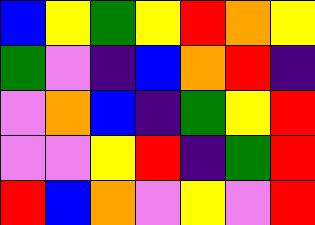[["blue", "yellow", "green", "yellow", "red", "orange", "yellow"], ["green", "violet", "indigo", "blue", "orange", "red", "indigo"], ["violet", "orange", "blue", "indigo", "green", "yellow", "red"], ["violet", "violet", "yellow", "red", "indigo", "green", "red"], ["red", "blue", "orange", "violet", "yellow", "violet", "red"]]